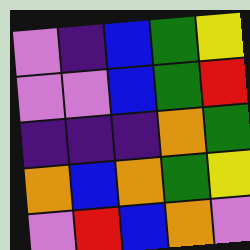[["violet", "indigo", "blue", "green", "yellow"], ["violet", "violet", "blue", "green", "red"], ["indigo", "indigo", "indigo", "orange", "green"], ["orange", "blue", "orange", "green", "yellow"], ["violet", "red", "blue", "orange", "violet"]]